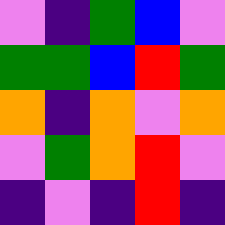[["violet", "indigo", "green", "blue", "violet"], ["green", "green", "blue", "red", "green"], ["orange", "indigo", "orange", "violet", "orange"], ["violet", "green", "orange", "red", "violet"], ["indigo", "violet", "indigo", "red", "indigo"]]